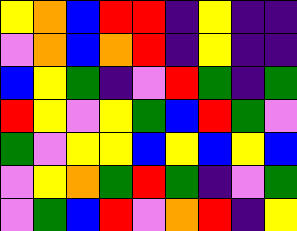[["yellow", "orange", "blue", "red", "red", "indigo", "yellow", "indigo", "indigo"], ["violet", "orange", "blue", "orange", "red", "indigo", "yellow", "indigo", "indigo"], ["blue", "yellow", "green", "indigo", "violet", "red", "green", "indigo", "green"], ["red", "yellow", "violet", "yellow", "green", "blue", "red", "green", "violet"], ["green", "violet", "yellow", "yellow", "blue", "yellow", "blue", "yellow", "blue"], ["violet", "yellow", "orange", "green", "red", "green", "indigo", "violet", "green"], ["violet", "green", "blue", "red", "violet", "orange", "red", "indigo", "yellow"]]